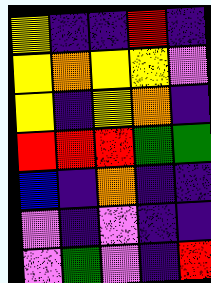[["yellow", "indigo", "indigo", "red", "indigo"], ["yellow", "orange", "yellow", "yellow", "violet"], ["yellow", "indigo", "yellow", "orange", "indigo"], ["red", "red", "red", "green", "green"], ["blue", "indigo", "orange", "indigo", "indigo"], ["violet", "indigo", "violet", "indigo", "indigo"], ["violet", "green", "violet", "indigo", "red"]]